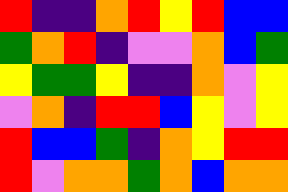[["red", "indigo", "indigo", "orange", "red", "yellow", "red", "blue", "blue"], ["green", "orange", "red", "indigo", "violet", "violet", "orange", "blue", "green"], ["yellow", "green", "green", "yellow", "indigo", "indigo", "orange", "violet", "yellow"], ["violet", "orange", "indigo", "red", "red", "blue", "yellow", "violet", "yellow"], ["red", "blue", "blue", "green", "indigo", "orange", "yellow", "red", "red"], ["red", "violet", "orange", "orange", "green", "orange", "blue", "orange", "orange"]]